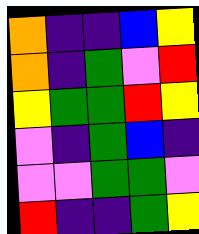[["orange", "indigo", "indigo", "blue", "yellow"], ["orange", "indigo", "green", "violet", "red"], ["yellow", "green", "green", "red", "yellow"], ["violet", "indigo", "green", "blue", "indigo"], ["violet", "violet", "green", "green", "violet"], ["red", "indigo", "indigo", "green", "yellow"]]